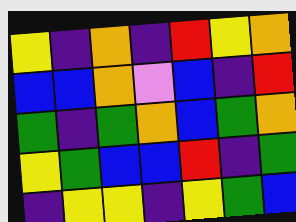[["yellow", "indigo", "orange", "indigo", "red", "yellow", "orange"], ["blue", "blue", "orange", "violet", "blue", "indigo", "red"], ["green", "indigo", "green", "orange", "blue", "green", "orange"], ["yellow", "green", "blue", "blue", "red", "indigo", "green"], ["indigo", "yellow", "yellow", "indigo", "yellow", "green", "blue"]]